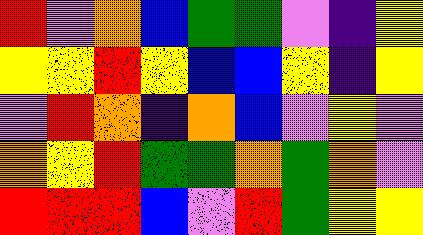[["red", "violet", "orange", "blue", "green", "green", "violet", "indigo", "yellow"], ["yellow", "yellow", "red", "yellow", "blue", "blue", "yellow", "indigo", "yellow"], ["violet", "red", "orange", "indigo", "orange", "blue", "violet", "yellow", "violet"], ["orange", "yellow", "red", "green", "green", "orange", "green", "orange", "violet"], ["red", "red", "red", "blue", "violet", "red", "green", "yellow", "yellow"]]